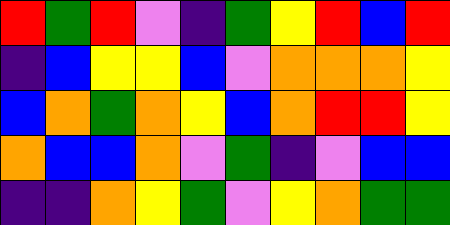[["red", "green", "red", "violet", "indigo", "green", "yellow", "red", "blue", "red"], ["indigo", "blue", "yellow", "yellow", "blue", "violet", "orange", "orange", "orange", "yellow"], ["blue", "orange", "green", "orange", "yellow", "blue", "orange", "red", "red", "yellow"], ["orange", "blue", "blue", "orange", "violet", "green", "indigo", "violet", "blue", "blue"], ["indigo", "indigo", "orange", "yellow", "green", "violet", "yellow", "orange", "green", "green"]]